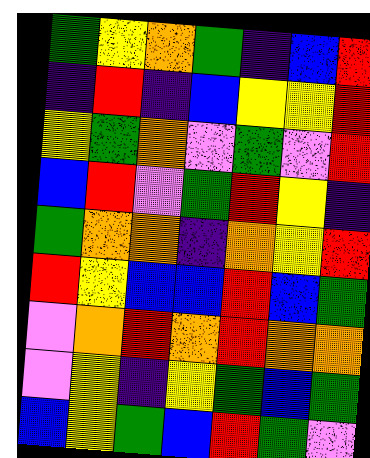[["green", "yellow", "orange", "green", "indigo", "blue", "red"], ["indigo", "red", "indigo", "blue", "yellow", "yellow", "red"], ["yellow", "green", "orange", "violet", "green", "violet", "red"], ["blue", "red", "violet", "green", "red", "yellow", "indigo"], ["green", "orange", "orange", "indigo", "orange", "yellow", "red"], ["red", "yellow", "blue", "blue", "red", "blue", "green"], ["violet", "orange", "red", "orange", "red", "orange", "orange"], ["violet", "yellow", "indigo", "yellow", "green", "blue", "green"], ["blue", "yellow", "green", "blue", "red", "green", "violet"]]